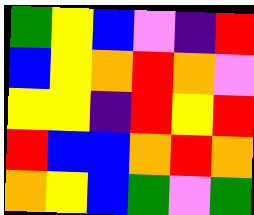[["green", "yellow", "blue", "violet", "indigo", "red"], ["blue", "yellow", "orange", "red", "orange", "violet"], ["yellow", "yellow", "indigo", "red", "yellow", "red"], ["red", "blue", "blue", "orange", "red", "orange"], ["orange", "yellow", "blue", "green", "violet", "green"]]